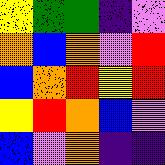[["yellow", "green", "green", "indigo", "violet"], ["orange", "blue", "orange", "violet", "red"], ["blue", "orange", "red", "yellow", "red"], ["yellow", "red", "orange", "blue", "violet"], ["blue", "violet", "orange", "indigo", "indigo"]]